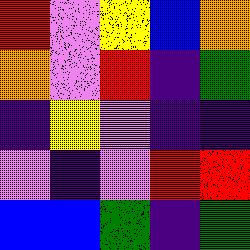[["red", "violet", "yellow", "blue", "orange"], ["orange", "violet", "red", "indigo", "green"], ["indigo", "yellow", "violet", "indigo", "indigo"], ["violet", "indigo", "violet", "red", "red"], ["blue", "blue", "green", "indigo", "green"]]